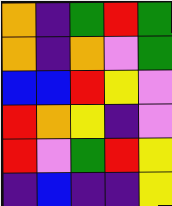[["orange", "indigo", "green", "red", "green"], ["orange", "indigo", "orange", "violet", "green"], ["blue", "blue", "red", "yellow", "violet"], ["red", "orange", "yellow", "indigo", "violet"], ["red", "violet", "green", "red", "yellow"], ["indigo", "blue", "indigo", "indigo", "yellow"]]